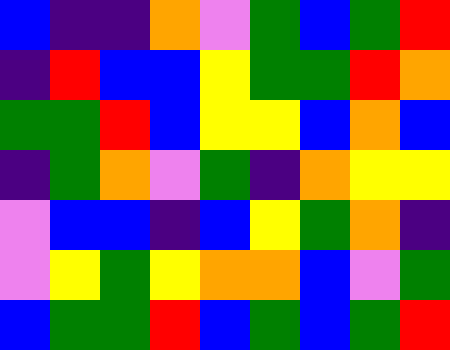[["blue", "indigo", "indigo", "orange", "violet", "green", "blue", "green", "red"], ["indigo", "red", "blue", "blue", "yellow", "green", "green", "red", "orange"], ["green", "green", "red", "blue", "yellow", "yellow", "blue", "orange", "blue"], ["indigo", "green", "orange", "violet", "green", "indigo", "orange", "yellow", "yellow"], ["violet", "blue", "blue", "indigo", "blue", "yellow", "green", "orange", "indigo"], ["violet", "yellow", "green", "yellow", "orange", "orange", "blue", "violet", "green"], ["blue", "green", "green", "red", "blue", "green", "blue", "green", "red"]]